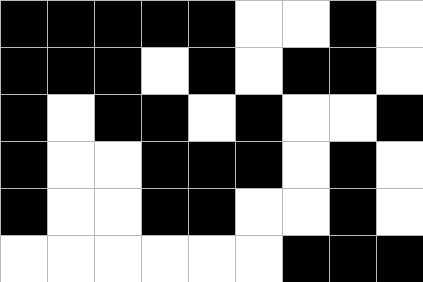[["black", "black", "black", "black", "black", "white", "white", "black", "white"], ["black", "black", "black", "white", "black", "white", "black", "black", "white"], ["black", "white", "black", "black", "white", "black", "white", "white", "black"], ["black", "white", "white", "black", "black", "black", "white", "black", "white"], ["black", "white", "white", "black", "black", "white", "white", "black", "white"], ["white", "white", "white", "white", "white", "white", "black", "black", "black"]]